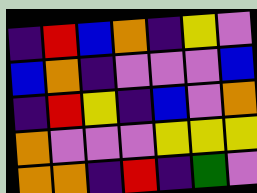[["indigo", "red", "blue", "orange", "indigo", "yellow", "violet"], ["blue", "orange", "indigo", "violet", "violet", "violet", "blue"], ["indigo", "red", "yellow", "indigo", "blue", "violet", "orange"], ["orange", "violet", "violet", "violet", "yellow", "yellow", "yellow"], ["orange", "orange", "indigo", "red", "indigo", "green", "violet"]]